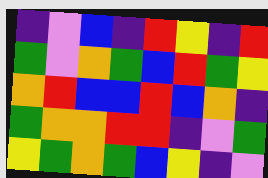[["indigo", "violet", "blue", "indigo", "red", "yellow", "indigo", "red"], ["green", "violet", "orange", "green", "blue", "red", "green", "yellow"], ["orange", "red", "blue", "blue", "red", "blue", "orange", "indigo"], ["green", "orange", "orange", "red", "red", "indigo", "violet", "green"], ["yellow", "green", "orange", "green", "blue", "yellow", "indigo", "violet"]]